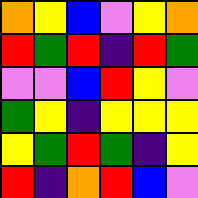[["orange", "yellow", "blue", "violet", "yellow", "orange"], ["red", "green", "red", "indigo", "red", "green"], ["violet", "violet", "blue", "red", "yellow", "violet"], ["green", "yellow", "indigo", "yellow", "yellow", "yellow"], ["yellow", "green", "red", "green", "indigo", "yellow"], ["red", "indigo", "orange", "red", "blue", "violet"]]